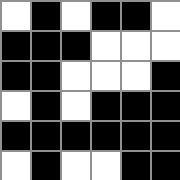[["white", "black", "white", "black", "black", "white"], ["black", "black", "black", "white", "white", "white"], ["black", "black", "white", "white", "white", "black"], ["white", "black", "white", "black", "black", "black"], ["black", "black", "black", "black", "black", "black"], ["white", "black", "white", "white", "black", "black"]]